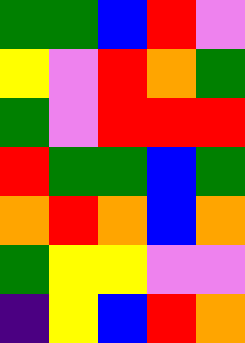[["green", "green", "blue", "red", "violet"], ["yellow", "violet", "red", "orange", "green"], ["green", "violet", "red", "red", "red"], ["red", "green", "green", "blue", "green"], ["orange", "red", "orange", "blue", "orange"], ["green", "yellow", "yellow", "violet", "violet"], ["indigo", "yellow", "blue", "red", "orange"]]